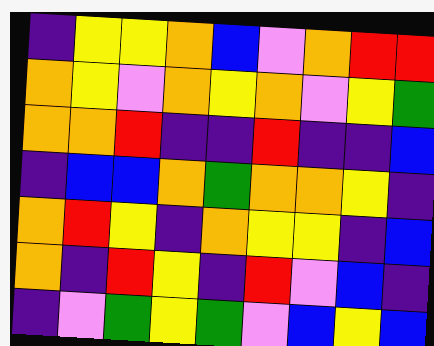[["indigo", "yellow", "yellow", "orange", "blue", "violet", "orange", "red", "red"], ["orange", "yellow", "violet", "orange", "yellow", "orange", "violet", "yellow", "green"], ["orange", "orange", "red", "indigo", "indigo", "red", "indigo", "indigo", "blue"], ["indigo", "blue", "blue", "orange", "green", "orange", "orange", "yellow", "indigo"], ["orange", "red", "yellow", "indigo", "orange", "yellow", "yellow", "indigo", "blue"], ["orange", "indigo", "red", "yellow", "indigo", "red", "violet", "blue", "indigo"], ["indigo", "violet", "green", "yellow", "green", "violet", "blue", "yellow", "blue"]]